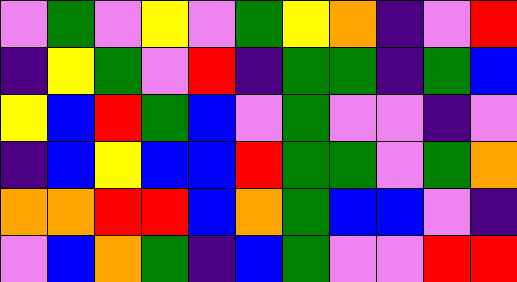[["violet", "green", "violet", "yellow", "violet", "green", "yellow", "orange", "indigo", "violet", "red"], ["indigo", "yellow", "green", "violet", "red", "indigo", "green", "green", "indigo", "green", "blue"], ["yellow", "blue", "red", "green", "blue", "violet", "green", "violet", "violet", "indigo", "violet"], ["indigo", "blue", "yellow", "blue", "blue", "red", "green", "green", "violet", "green", "orange"], ["orange", "orange", "red", "red", "blue", "orange", "green", "blue", "blue", "violet", "indigo"], ["violet", "blue", "orange", "green", "indigo", "blue", "green", "violet", "violet", "red", "red"]]